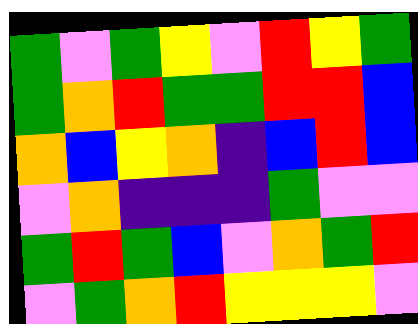[["green", "violet", "green", "yellow", "violet", "red", "yellow", "green"], ["green", "orange", "red", "green", "green", "red", "red", "blue"], ["orange", "blue", "yellow", "orange", "indigo", "blue", "red", "blue"], ["violet", "orange", "indigo", "indigo", "indigo", "green", "violet", "violet"], ["green", "red", "green", "blue", "violet", "orange", "green", "red"], ["violet", "green", "orange", "red", "yellow", "yellow", "yellow", "violet"]]